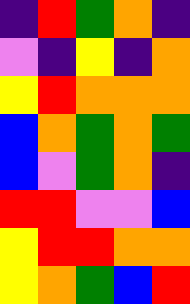[["indigo", "red", "green", "orange", "indigo"], ["violet", "indigo", "yellow", "indigo", "orange"], ["yellow", "red", "orange", "orange", "orange"], ["blue", "orange", "green", "orange", "green"], ["blue", "violet", "green", "orange", "indigo"], ["red", "red", "violet", "violet", "blue"], ["yellow", "red", "red", "orange", "orange"], ["yellow", "orange", "green", "blue", "red"]]